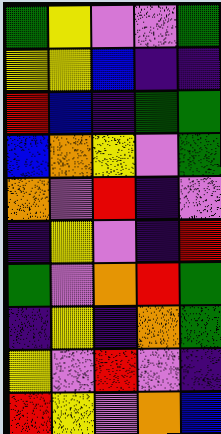[["green", "yellow", "violet", "violet", "green"], ["yellow", "yellow", "blue", "indigo", "indigo"], ["red", "blue", "indigo", "green", "green"], ["blue", "orange", "yellow", "violet", "green"], ["orange", "violet", "red", "indigo", "violet"], ["indigo", "yellow", "violet", "indigo", "red"], ["green", "violet", "orange", "red", "green"], ["indigo", "yellow", "indigo", "orange", "green"], ["yellow", "violet", "red", "violet", "indigo"], ["red", "yellow", "violet", "orange", "blue"]]